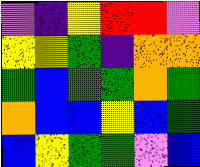[["violet", "indigo", "yellow", "red", "red", "violet"], ["yellow", "yellow", "green", "indigo", "orange", "orange"], ["green", "blue", "green", "green", "orange", "green"], ["orange", "blue", "blue", "yellow", "blue", "green"], ["blue", "yellow", "green", "green", "violet", "blue"]]